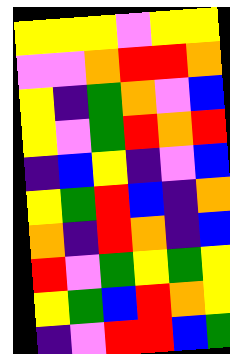[["yellow", "yellow", "yellow", "violet", "yellow", "yellow"], ["violet", "violet", "orange", "red", "red", "orange"], ["yellow", "indigo", "green", "orange", "violet", "blue"], ["yellow", "violet", "green", "red", "orange", "red"], ["indigo", "blue", "yellow", "indigo", "violet", "blue"], ["yellow", "green", "red", "blue", "indigo", "orange"], ["orange", "indigo", "red", "orange", "indigo", "blue"], ["red", "violet", "green", "yellow", "green", "yellow"], ["yellow", "green", "blue", "red", "orange", "yellow"], ["indigo", "violet", "red", "red", "blue", "green"]]